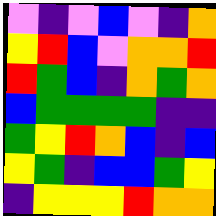[["violet", "indigo", "violet", "blue", "violet", "indigo", "orange"], ["yellow", "red", "blue", "violet", "orange", "orange", "red"], ["red", "green", "blue", "indigo", "orange", "green", "orange"], ["blue", "green", "green", "green", "green", "indigo", "indigo"], ["green", "yellow", "red", "orange", "blue", "indigo", "blue"], ["yellow", "green", "indigo", "blue", "blue", "green", "yellow"], ["indigo", "yellow", "yellow", "yellow", "red", "orange", "orange"]]